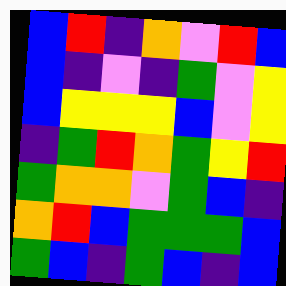[["blue", "red", "indigo", "orange", "violet", "red", "blue"], ["blue", "indigo", "violet", "indigo", "green", "violet", "yellow"], ["blue", "yellow", "yellow", "yellow", "blue", "violet", "yellow"], ["indigo", "green", "red", "orange", "green", "yellow", "red"], ["green", "orange", "orange", "violet", "green", "blue", "indigo"], ["orange", "red", "blue", "green", "green", "green", "blue"], ["green", "blue", "indigo", "green", "blue", "indigo", "blue"]]